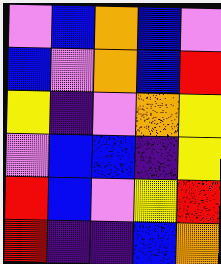[["violet", "blue", "orange", "blue", "violet"], ["blue", "violet", "orange", "blue", "red"], ["yellow", "indigo", "violet", "orange", "yellow"], ["violet", "blue", "blue", "indigo", "yellow"], ["red", "blue", "violet", "yellow", "red"], ["red", "indigo", "indigo", "blue", "orange"]]